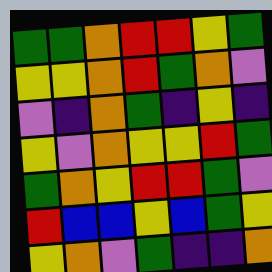[["green", "green", "orange", "red", "red", "yellow", "green"], ["yellow", "yellow", "orange", "red", "green", "orange", "violet"], ["violet", "indigo", "orange", "green", "indigo", "yellow", "indigo"], ["yellow", "violet", "orange", "yellow", "yellow", "red", "green"], ["green", "orange", "yellow", "red", "red", "green", "violet"], ["red", "blue", "blue", "yellow", "blue", "green", "yellow"], ["yellow", "orange", "violet", "green", "indigo", "indigo", "orange"]]